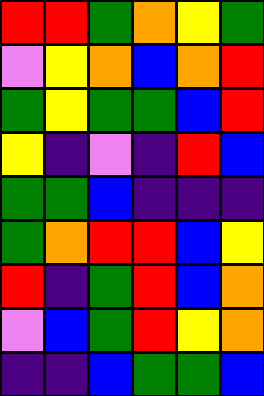[["red", "red", "green", "orange", "yellow", "green"], ["violet", "yellow", "orange", "blue", "orange", "red"], ["green", "yellow", "green", "green", "blue", "red"], ["yellow", "indigo", "violet", "indigo", "red", "blue"], ["green", "green", "blue", "indigo", "indigo", "indigo"], ["green", "orange", "red", "red", "blue", "yellow"], ["red", "indigo", "green", "red", "blue", "orange"], ["violet", "blue", "green", "red", "yellow", "orange"], ["indigo", "indigo", "blue", "green", "green", "blue"]]